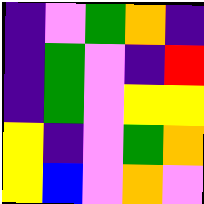[["indigo", "violet", "green", "orange", "indigo"], ["indigo", "green", "violet", "indigo", "red"], ["indigo", "green", "violet", "yellow", "yellow"], ["yellow", "indigo", "violet", "green", "orange"], ["yellow", "blue", "violet", "orange", "violet"]]